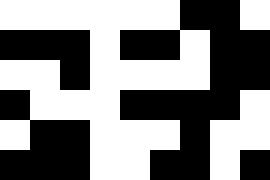[["white", "white", "white", "white", "white", "white", "black", "black", "white"], ["black", "black", "black", "white", "black", "black", "white", "black", "black"], ["white", "white", "black", "white", "white", "white", "white", "black", "black"], ["black", "white", "white", "white", "black", "black", "black", "black", "white"], ["white", "black", "black", "white", "white", "white", "black", "white", "white"], ["black", "black", "black", "white", "white", "black", "black", "white", "black"]]